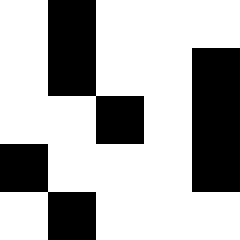[["white", "black", "white", "white", "white"], ["white", "black", "white", "white", "black"], ["white", "white", "black", "white", "black"], ["black", "white", "white", "white", "black"], ["white", "black", "white", "white", "white"]]